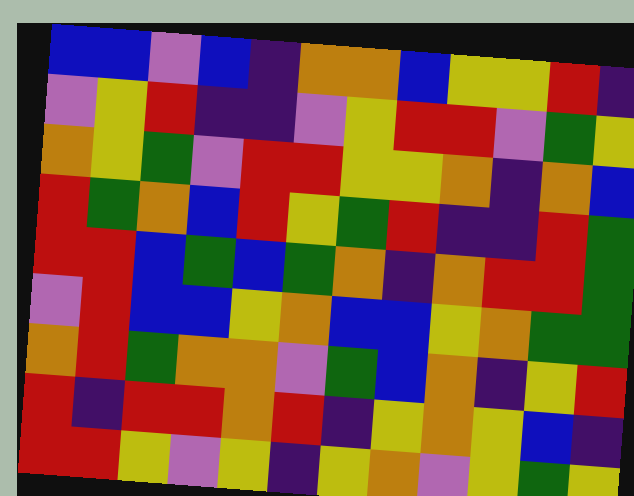[["blue", "blue", "violet", "blue", "indigo", "orange", "orange", "blue", "yellow", "yellow", "red", "indigo"], ["violet", "yellow", "red", "indigo", "indigo", "violet", "yellow", "red", "red", "violet", "green", "yellow"], ["orange", "yellow", "green", "violet", "red", "red", "yellow", "yellow", "orange", "indigo", "orange", "blue"], ["red", "green", "orange", "blue", "red", "yellow", "green", "red", "indigo", "indigo", "red", "green"], ["red", "red", "blue", "green", "blue", "green", "orange", "indigo", "orange", "red", "red", "green"], ["violet", "red", "blue", "blue", "yellow", "orange", "blue", "blue", "yellow", "orange", "green", "green"], ["orange", "red", "green", "orange", "orange", "violet", "green", "blue", "orange", "indigo", "yellow", "red"], ["red", "indigo", "red", "red", "orange", "red", "indigo", "yellow", "orange", "yellow", "blue", "indigo"], ["red", "red", "yellow", "violet", "yellow", "indigo", "yellow", "orange", "violet", "yellow", "green", "yellow"]]